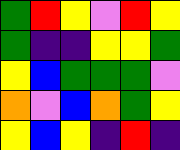[["green", "red", "yellow", "violet", "red", "yellow"], ["green", "indigo", "indigo", "yellow", "yellow", "green"], ["yellow", "blue", "green", "green", "green", "violet"], ["orange", "violet", "blue", "orange", "green", "yellow"], ["yellow", "blue", "yellow", "indigo", "red", "indigo"]]